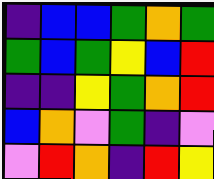[["indigo", "blue", "blue", "green", "orange", "green"], ["green", "blue", "green", "yellow", "blue", "red"], ["indigo", "indigo", "yellow", "green", "orange", "red"], ["blue", "orange", "violet", "green", "indigo", "violet"], ["violet", "red", "orange", "indigo", "red", "yellow"]]